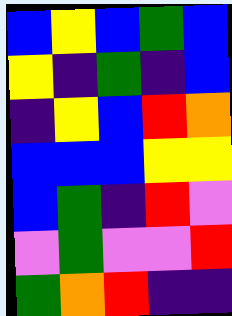[["blue", "yellow", "blue", "green", "blue"], ["yellow", "indigo", "green", "indigo", "blue"], ["indigo", "yellow", "blue", "red", "orange"], ["blue", "blue", "blue", "yellow", "yellow"], ["blue", "green", "indigo", "red", "violet"], ["violet", "green", "violet", "violet", "red"], ["green", "orange", "red", "indigo", "indigo"]]